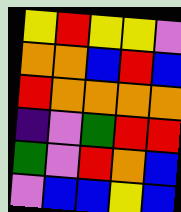[["yellow", "red", "yellow", "yellow", "violet"], ["orange", "orange", "blue", "red", "blue"], ["red", "orange", "orange", "orange", "orange"], ["indigo", "violet", "green", "red", "red"], ["green", "violet", "red", "orange", "blue"], ["violet", "blue", "blue", "yellow", "blue"]]